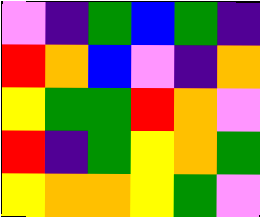[["violet", "indigo", "green", "blue", "green", "indigo"], ["red", "orange", "blue", "violet", "indigo", "orange"], ["yellow", "green", "green", "red", "orange", "violet"], ["red", "indigo", "green", "yellow", "orange", "green"], ["yellow", "orange", "orange", "yellow", "green", "violet"]]